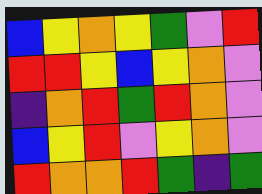[["blue", "yellow", "orange", "yellow", "green", "violet", "red"], ["red", "red", "yellow", "blue", "yellow", "orange", "violet"], ["indigo", "orange", "red", "green", "red", "orange", "violet"], ["blue", "yellow", "red", "violet", "yellow", "orange", "violet"], ["red", "orange", "orange", "red", "green", "indigo", "green"]]